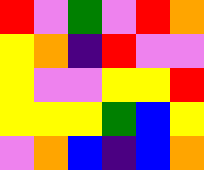[["red", "violet", "green", "violet", "red", "orange"], ["yellow", "orange", "indigo", "red", "violet", "violet"], ["yellow", "violet", "violet", "yellow", "yellow", "red"], ["yellow", "yellow", "yellow", "green", "blue", "yellow"], ["violet", "orange", "blue", "indigo", "blue", "orange"]]